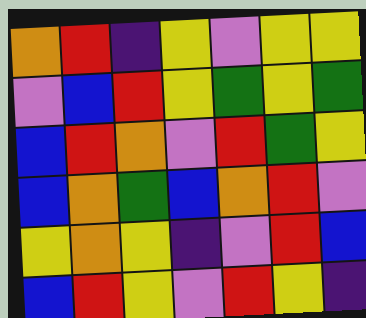[["orange", "red", "indigo", "yellow", "violet", "yellow", "yellow"], ["violet", "blue", "red", "yellow", "green", "yellow", "green"], ["blue", "red", "orange", "violet", "red", "green", "yellow"], ["blue", "orange", "green", "blue", "orange", "red", "violet"], ["yellow", "orange", "yellow", "indigo", "violet", "red", "blue"], ["blue", "red", "yellow", "violet", "red", "yellow", "indigo"]]